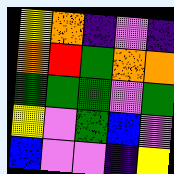[["yellow", "orange", "indigo", "violet", "indigo"], ["orange", "red", "green", "orange", "orange"], ["green", "green", "green", "violet", "green"], ["yellow", "violet", "green", "blue", "violet"], ["blue", "violet", "violet", "indigo", "yellow"]]